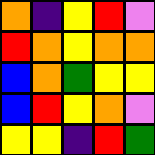[["orange", "indigo", "yellow", "red", "violet"], ["red", "orange", "yellow", "orange", "orange"], ["blue", "orange", "green", "yellow", "yellow"], ["blue", "red", "yellow", "orange", "violet"], ["yellow", "yellow", "indigo", "red", "green"]]